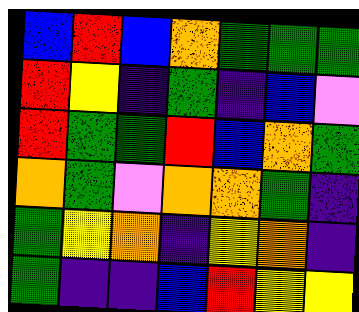[["blue", "red", "blue", "orange", "green", "green", "green"], ["red", "yellow", "indigo", "green", "indigo", "blue", "violet"], ["red", "green", "green", "red", "blue", "orange", "green"], ["orange", "green", "violet", "orange", "orange", "green", "indigo"], ["green", "yellow", "orange", "indigo", "yellow", "orange", "indigo"], ["green", "indigo", "indigo", "blue", "red", "yellow", "yellow"]]